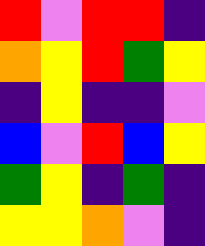[["red", "violet", "red", "red", "indigo"], ["orange", "yellow", "red", "green", "yellow"], ["indigo", "yellow", "indigo", "indigo", "violet"], ["blue", "violet", "red", "blue", "yellow"], ["green", "yellow", "indigo", "green", "indigo"], ["yellow", "yellow", "orange", "violet", "indigo"]]